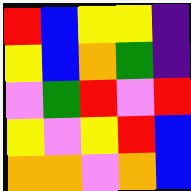[["red", "blue", "yellow", "yellow", "indigo"], ["yellow", "blue", "orange", "green", "indigo"], ["violet", "green", "red", "violet", "red"], ["yellow", "violet", "yellow", "red", "blue"], ["orange", "orange", "violet", "orange", "blue"]]